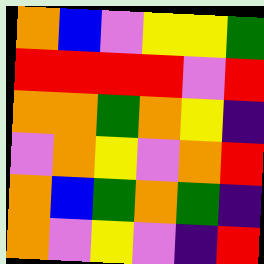[["orange", "blue", "violet", "yellow", "yellow", "green"], ["red", "red", "red", "red", "violet", "red"], ["orange", "orange", "green", "orange", "yellow", "indigo"], ["violet", "orange", "yellow", "violet", "orange", "red"], ["orange", "blue", "green", "orange", "green", "indigo"], ["orange", "violet", "yellow", "violet", "indigo", "red"]]